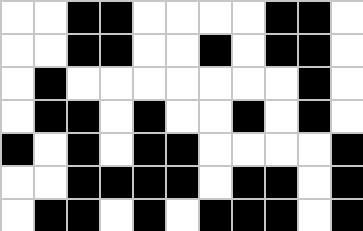[["white", "white", "black", "black", "white", "white", "white", "white", "black", "black", "white"], ["white", "white", "black", "black", "white", "white", "black", "white", "black", "black", "white"], ["white", "black", "white", "white", "white", "white", "white", "white", "white", "black", "white"], ["white", "black", "black", "white", "black", "white", "white", "black", "white", "black", "white"], ["black", "white", "black", "white", "black", "black", "white", "white", "white", "white", "black"], ["white", "white", "black", "black", "black", "black", "white", "black", "black", "white", "black"], ["white", "black", "black", "white", "black", "white", "black", "black", "black", "white", "black"]]